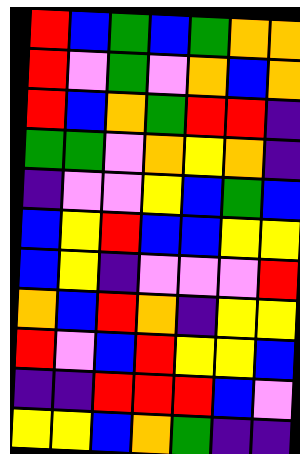[["red", "blue", "green", "blue", "green", "orange", "orange"], ["red", "violet", "green", "violet", "orange", "blue", "orange"], ["red", "blue", "orange", "green", "red", "red", "indigo"], ["green", "green", "violet", "orange", "yellow", "orange", "indigo"], ["indigo", "violet", "violet", "yellow", "blue", "green", "blue"], ["blue", "yellow", "red", "blue", "blue", "yellow", "yellow"], ["blue", "yellow", "indigo", "violet", "violet", "violet", "red"], ["orange", "blue", "red", "orange", "indigo", "yellow", "yellow"], ["red", "violet", "blue", "red", "yellow", "yellow", "blue"], ["indigo", "indigo", "red", "red", "red", "blue", "violet"], ["yellow", "yellow", "blue", "orange", "green", "indigo", "indigo"]]